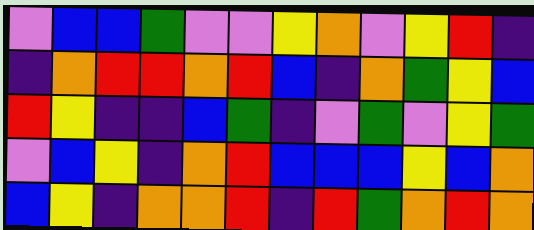[["violet", "blue", "blue", "green", "violet", "violet", "yellow", "orange", "violet", "yellow", "red", "indigo"], ["indigo", "orange", "red", "red", "orange", "red", "blue", "indigo", "orange", "green", "yellow", "blue"], ["red", "yellow", "indigo", "indigo", "blue", "green", "indigo", "violet", "green", "violet", "yellow", "green"], ["violet", "blue", "yellow", "indigo", "orange", "red", "blue", "blue", "blue", "yellow", "blue", "orange"], ["blue", "yellow", "indigo", "orange", "orange", "red", "indigo", "red", "green", "orange", "red", "orange"]]